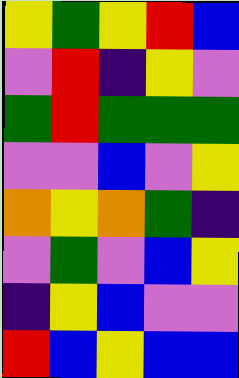[["yellow", "green", "yellow", "red", "blue"], ["violet", "red", "indigo", "yellow", "violet"], ["green", "red", "green", "green", "green"], ["violet", "violet", "blue", "violet", "yellow"], ["orange", "yellow", "orange", "green", "indigo"], ["violet", "green", "violet", "blue", "yellow"], ["indigo", "yellow", "blue", "violet", "violet"], ["red", "blue", "yellow", "blue", "blue"]]